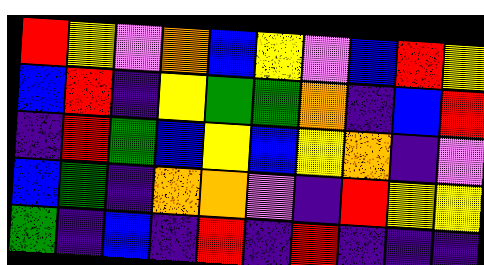[["red", "yellow", "violet", "orange", "blue", "yellow", "violet", "blue", "red", "yellow"], ["blue", "red", "indigo", "yellow", "green", "green", "orange", "indigo", "blue", "red"], ["indigo", "red", "green", "blue", "yellow", "blue", "yellow", "orange", "indigo", "violet"], ["blue", "green", "indigo", "orange", "orange", "violet", "indigo", "red", "yellow", "yellow"], ["green", "indigo", "blue", "indigo", "red", "indigo", "red", "indigo", "indigo", "indigo"]]